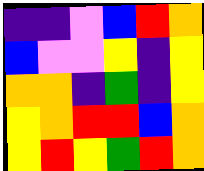[["indigo", "indigo", "violet", "blue", "red", "orange"], ["blue", "violet", "violet", "yellow", "indigo", "yellow"], ["orange", "orange", "indigo", "green", "indigo", "yellow"], ["yellow", "orange", "red", "red", "blue", "orange"], ["yellow", "red", "yellow", "green", "red", "orange"]]